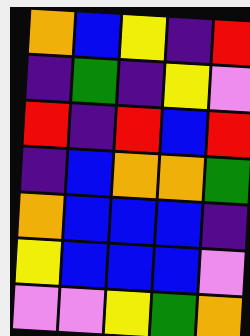[["orange", "blue", "yellow", "indigo", "red"], ["indigo", "green", "indigo", "yellow", "violet"], ["red", "indigo", "red", "blue", "red"], ["indigo", "blue", "orange", "orange", "green"], ["orange", "blue", "blue", "blue", "indigo"], ["yellow", "blue", "blue", "blue", "violet"], ["violet", "violet", "yellow", "green", "orange"]]